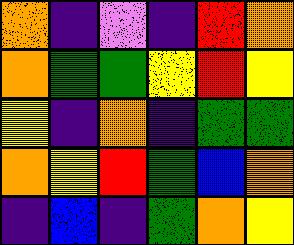[["orange", "indigo", "violet", "indigo", "red", "orange"], ["orange", "green", "green", "yellow", "red", "yellow"], ["yellow", "indigo", "orange", "indigo", "green", "green"], ["orange", "yellow", "red", "green", "blue", "orange"], ["indigo", "blue", "indigo", "green", "orange", "yellow"]]